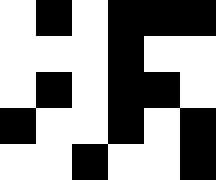[["white", "black", "white", "black", "black", "black"], ["white", "white", "white", "black", "white", "white"], ["white", "black", "white", "black", "black", "white"], ["black", "white", "white", "black", "white", "black"], ["white", "white", "black", "white", "white", "black"]]